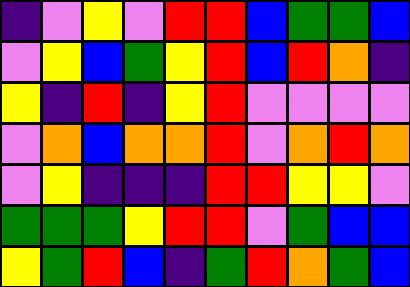[["indigo", "violet", "yellow", "violet", "red", "red", "blue", "green", "green", "blue"], ["violet", "yellow", "blue", "green", "yellow", "red", "blue", "red", "orange", "indigo"], ["yellow", "indigo", "red", "indigo", "yellow", "red", "violet", "violet", "violet", "violet"], ["violet", "orange", "blue", "orange", "orange", "red", "violet", "orange", "red", "orange"], ["violet", "yellow", "indigo", "indigo", "indigo", "red", "red", "yellow", "yellow", "violet"], ["green", "green", "green", "yellow", "red", "red", "violet", "green", "blue", "blue"], ["yellow", "green", "red", "blue", "indigo", "green", "red", "orange", "green", "blue"]]